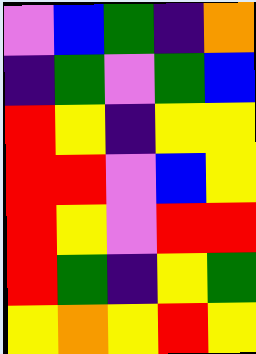[["violet", "blue", "green", "indigo", "orange"], ["indigo", "green", "violet", "green", "blue"], ["red", "yellow", "indigo", "yellow", "yellow"], ["red", "red", "violet", "blue", "yellow"], ["red", "yellow", "violet", "red", "red"], ["red", "green", "indigo", "yellow", "green"], ["yellow", "orange", "yellow", "red", "yellow"]]